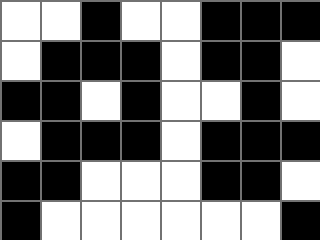[["white", "white", "black", "white", "white", "black", "black", "black"], ["white", "black", "black", "black", "white", "black", "black", "white"], ["black", "black", "white", "black", "white", "white", "black", "white"], ["white", "black", "black", "black", "white", "black", "black", "black"], ["black", "black", "white", "white", "white", "black", "black", "white"], ["black", "white", "white", "white", "white", "white", "white", "black"]]